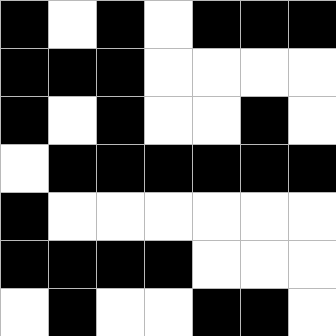[["black", "white", "black", "white", "black", "black", "black"], ["black", "black", "black", "white", "white", "white", "white"], ["black", "white", "black", "white", "white", "black", "white"], ["white", "black", "black", "black", "black", "black", "black"], ["black", "white", "white", "white", "white", "white", "white"], ["black", "black", "black", "black", "white", "white", "white"], ["white", "black", "white", "white", "black", "black", "white"]]